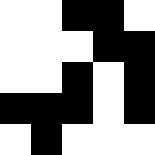[["white", "white", "black", "black", "white"], ["white", "white", "white", "black", "black"], ["white", "white", "black", "white", "black"], ["black", "black", "black", "white", "black"], ["white", "black", "white", "white", "white"]]